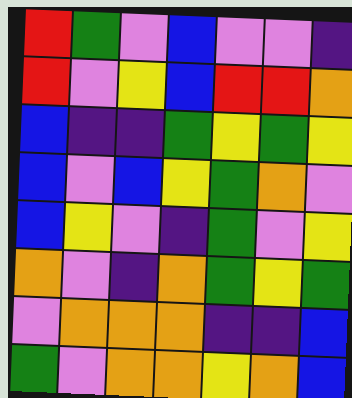[["red", "green", "violet", "blue", "violet", "violet", "indigo"], ["red", "violet", "yellow", "blue", "red", "red", "orange"], ["blue", "indigo", "indigo", "green", "yellow", "green", "yellow"], ["blue", "violet", "blue", "yellow", "green", "orange", "violet"], ["blue", "yellow", "violet", "indigo", "green", "violet", "yellow"], ["orange", "violet", "indigo", "orange", "green", "yellow", "green"], ["violet", "orange", "orange", "orange", "indigo", "indigo", "blue"], ["green", "violet", "orange", "orange", "yellow", "orange", "blue"]]